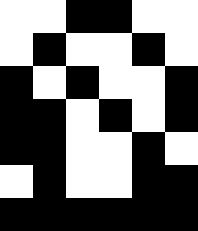[["white", "white", "black", "black", "white", "white"], ["white", "black", "white", "white", "black", "white"], ["black", "white", "black", "white", "white", "black"], ["black", "black", "white", "black", "white", "black"], ["black", "black", "white", "white", "black", "white"], ["white", "black", "white", "white", "black", "black"], ["black", "black", "black", "black", "black", "black"]]